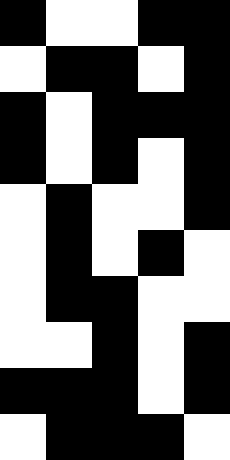[["black", "white", "white", "black", "black"], ["white", "black", "black", "white", "black"], ["black", "white", "black", "black", "black"], ["black", "white", "black", "white", "black"], ["white", "black", "white", "white", "black"], ["white", "black", "white", "black", "white"], ["white", "black", "black", "white", "white"], ["white", "white", "black", "white", "black"], ["black", "black", "black", "white", "black"], ["white", "black", "black", "black", "white"]]